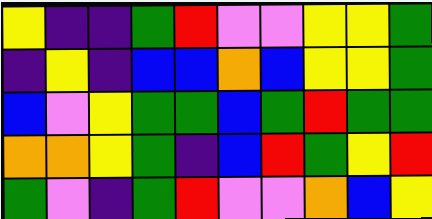[["yellow", "indigo", "indigo", "green", "red", "violet", "violet", "yellow", "yellow", "green"], ["indigo", "yellow", "indigo", "blue", "blue", "orange", "blue", "yellow", "yellow", "green"], ["blue", "violet", "yellow", "green", "green", "blue", "green", "red", "green", "green"], ["orange", "orange", "yellow", "green", "indigo", "blue", "red", "green", "yellow", "red"], ["green", "violet", "indigo", "green", "red", "violet", "violet", "orange", "blue", "yellow"]]